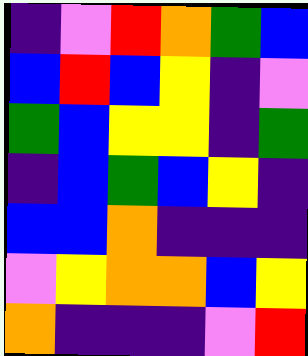[["indigo", "violet", "red", "orange", "green", "blue"], ["blue", "red", "blue", "yellow", "indigo", "violet"], ["green", "blue", "yellow", "yellow", "indigo", "green"], ["indigo", "blue", "green", "blue", "yellow", "indigo"], ["blue", "blue", "orange", "indigo", "indigo", "indigo"], ["violet", "yellow", "orange", "orange", "blue", "yellow"], ["orange", "indigo", "indigo", "indigo", "violet", "red"]]